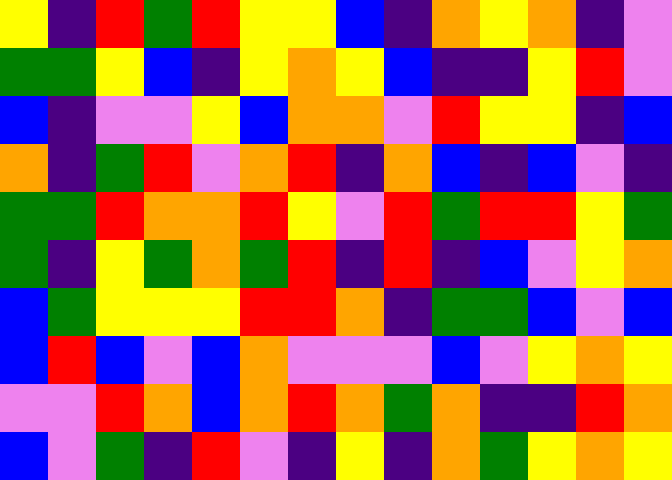[["yellow", "indigo", "red", "green", "red", "yellow", "yellow", "blue", "indigo", "orange", "yellow", "orange", "indigo", "violet"], ["green", "green", "yellow", "blue", "indigo", "yellow", "orange", "yellow", "blue", "indigo", "indigo", "yellow", "red", "violet"], ["blue", "indigo", "violet", "violet", "yellow", "blue", "orange", "orange", "violet", "red", "yellow", "yellow", "indigo", "blue"], ["orange", "indigo", "green", "red", "violet", "orange", "red", "indigo", "orange", "blue", "indigo", "blue", "violet", "indigo"], ["green", "green", "red", "orange", "orange", "red", "yellow", "violet", "red", "green", "red", "red", "yellow", "green"], ["green", "indigo", "yellow", "green", "orange", "green", "red", "indigo", "red", "indigo", "blue", "violet", "yellow", "orange"], ["blue", "green", "yellow", "yellow", "yellow", "red", "red", "orange", "indigo", "green", "green", "blue", "violet", "blue"], ["blue", "red", "blue", "violet", "blue", "orange", "violet", "violet", "violet", "blue", "violet", "yellow", "orange", "yellow"], ["violet", "violet", "red", "orange", "blue", "orange", "red", "orange", "green", "orange", "indigo", "indigo", "red", "orange"], ["blue", "violet", "green", "indigo", "red", "violet", "indigo", "yellow", "indigo", "orange", "green", "yellow", "orange", "yellow"]]